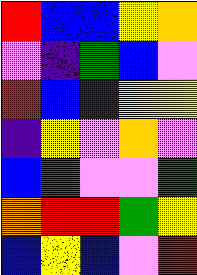[["red", "blue", "blue", "yellow", "orange"], ["violet", "indigo", "green", "blue", "violet"], ["red", "blue", "indigo", "yellow", "yellow"], ["indigo", "yellow", "violet", "orange", "violet"], ["blue", "green", "violet", "violet", "green"], ["orange", "red", "red", "green", "yellow"], ["blue", "yellow", "blue", "violet", "red"]]